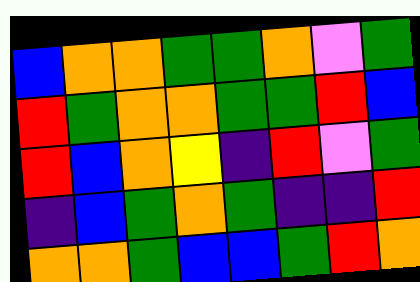[["blue", "orange", "orange", "green", "green", "orange", "violet", "green"], ["red", "green", "orange", "orange", "green", "green", "red", "blue"], ["red", "blue", "orange", "yellow", "indigo", "red", "violet", "green"], ["indigo", "blue", "green", "orange", "green", "indigo", "indigo", "red"], ["orange", "orange", "green", "blue", "blue", "green", "red", "orange"]]